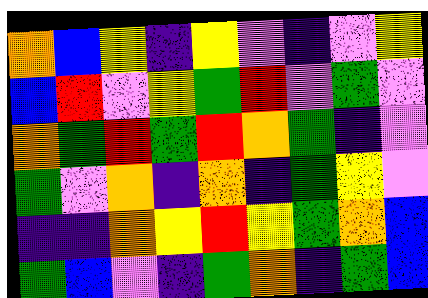[["orange", "blue", "yellow", "indigo", "yellow", "violet", "indigo", "violet", "yellow"], ["blue", "red", "violet", "yellow", "green", "red", "violet", "green", "violet"], ["orange", "green", "red", "green", "red", "orange", "green", "indigo", "violet"], ["green", "violet", "orange", "indigo", "orange", "indigo", "green", "yellow", "violet"], ["indigo", "indigo", "orange", "yellow", "red", "yellow", "green", "orange", "blue"], ["green", "blue", "violet", "indigo", "green", "orange", "indigo", "green", "blue"]]